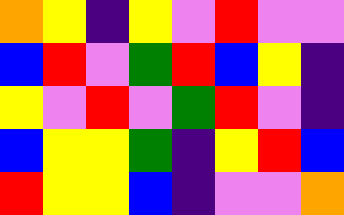[["orange", "yellow", "indigo", "yellow", "violet", "red", "violet", "violet"], ["blue", "red", "violet", "green", "red", "blue", "yellow", "indigo"], ["yellow", "violet", "red", "violet", "green", "red", "violet", "indigo"], ["blue", "yellow", "yellow", "green", "indigo", "yellow", "red", "blue"], ["red", "yellow", "yellow", "blue", "indigo", "violet", "violet", "orange"]]